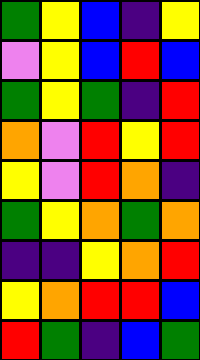[["green", "yellow", "blue", "indigo", "yellow"], ["violet", "yellow", "blue", "red", "blue"], ["green", "yellow", "green", "indigo", "red"], ["orange", "violet", "red", "yellow", "red"], ["yellow", "violet", "red", "orange", "indigo"], ["green", "yellow", "orange", "green", "orange"], ["indigo", "indigo", "yellow", "orange", "red"], ["yellow", "orange", "red", "red", "blue"], ["red", "green", "indigo", "blue", "green"]]